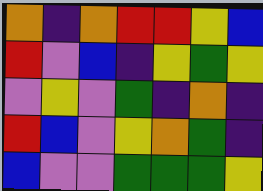[["orange", "indigo", "orange", "red", "red", "yellow", "blue"], ["red", "violet", "blue", "indigo", "yellow", "green", "yellow"], ["violet", "yellow", "violet", "green", "indigo", "orange", "indigo"], ["red", "blue", "violet", "yellow", "orange", "green", "indigo"], ["blue", "violet", "violet", "green", "green", "green", "yellow"]]